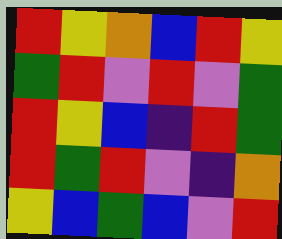[["red", "yellow", "orange", "blue", "red", "yellow"], ["green", "red", "violet", "red", "violet", "green"], ["red", "yellow", "blue", "indigo", "red", "green"], ["red", "green", "red", "violet", "indigo", "orange"], ["yellow", "blue", "green", "blue", "violet", "red"]]